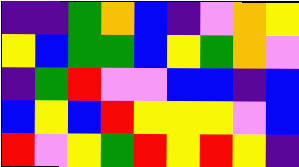[["indigo", "indigo", "green", "orange", "blue", "indigo", "violet", "orange", "yellow"], ["yellow", "blue", "green", "green", "blue", "yellow", "green", "orange", "violet"], ["indigo", "green", "red", "violet", "violet", "blue", "blue", "indigo", "blue"], ["blue", "yellow", "blue", "red", "yellow", "yellow", "yellow", "violet", "blue"], ["red", "violet", "yellow", "green", "red", "yellow", "red", "yellow", "indigo"]]